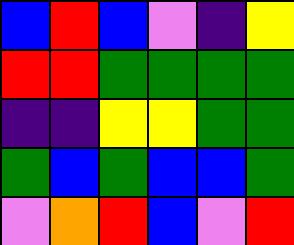[["blue", "red", "blue", "violet", "indigo", "yellow"], ["red", "red", "green", "green", "green", "green"], ["indigo", "indigo", "yellow", "yellow", "green", "green"], ["green", "blue", "green", "blue", "blue", "green"], ["violet", "orange", "red", "blue", "violet", "red"]]